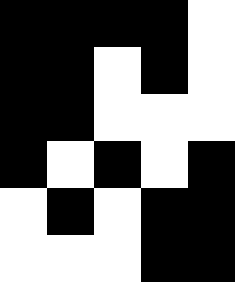[["black", "black", "black", "black", "white"], ["black", "black", "white", "black", "white"], ["black", "black", "white", "white", "white"], ["black", "white", "black", "white", "black"], ["white", "black", "white", "black", "black"], ["white", "white", "white", "black", "black"]]